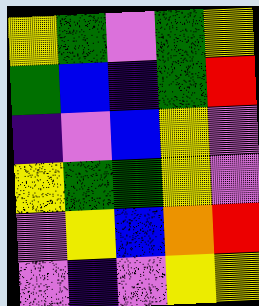[["yellow", "green", "violet", "green", "yellow"], ["green", "blue", "indigo", "green", "red"], ["indigo", "violet", "blue", "yellow", "violet"], ["yellow", "green", "green", "yellow", "violet"], ["violet", "yellow", "blue", "orange", "red"], ["violet", "indigo", "violet", "yellow", "yellow"]]